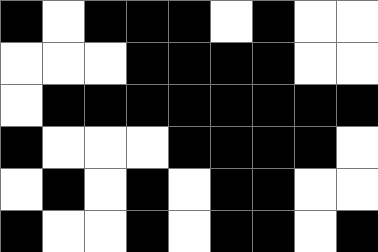[["black", "white", "black", "black", "black", "white", "black", "white", "white"], ["white", "white", "white", "black", "black", "black", "black", "white", "white"], ["white", "black", "black", "black", "black", "black", "black", "black", "black"], ["black", "white", "white", "white", "black", "black", "black", "black", "white"], ["white", "black", "white", "black", "white", "black", "black", "white", "white"], ["black", "white", "white", "black", "white", "black", "black", "white", "black"]]